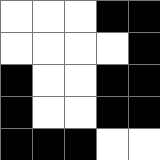[["white", "white", "white", "black", "black"], ["white", "white", "white", "white", "black"], ["black", "white", "white", "black", "black"], ["black", "white", "white", "black", "black"], ["black", "black", "black", "white", "white"]]